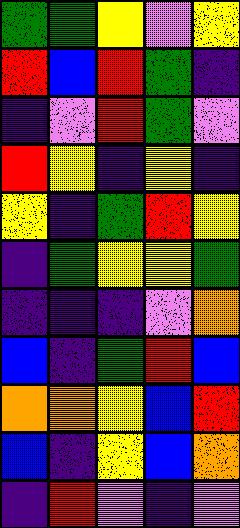[["green", "green", "yellow", "violet", "yellow"], ["red", "blue", "red", "green", "indigo"], ["indigo", "violet", "red", "green", "violet"], ["red", "yellow", "indigo", "yellow", "indigo"], ["yellow", "indigo", "green", "red", "yellow"], ["indigo", "green", "yellow", "yellow", "green"], ["indigo", "indigo", "indigo", "violet", "orange"], ["blue", "indigo", "green", "red", "blue"], ["orange", "orange", "yellow", "blue", "red"], ["blue", "indigo", "yellow", "blue", "orange"], ["indigo", "red", "violet", "indigo", "violet"]]